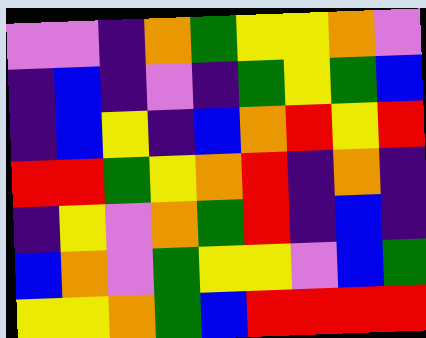[["violet", "violet", "indigo", "orange", "green", "yellow", "yellow", "orange", "violet"], ["indigo", "blue", "indigo", "violet", "indigo", "green", "yellow", "green", "blue"], ["indigo", "blue", "yellow", "indigo", "blue", "orange", "red", "yellow", "red"], ["red", "red", "green", "yellow", "orange", "red", "indigo", "orange", "indigo"], ["indigo", "yellow", "violet", "orange", "green", "red", "indigo", "blue", "indigo"], ["blue", "orange", "violet", "green", "yellow", "yellow", "violet", "blue", "green"], ["yellow", "yellow", "orange", "green", "blue", "red", "red", "red", "red"]]